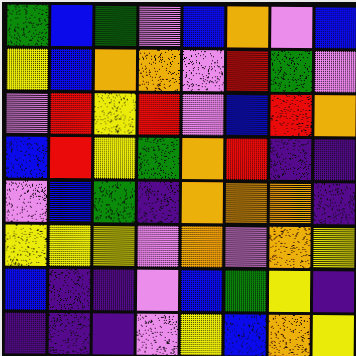[["green", "blue", "green", "violet", "blue", "orange", "violet", "blue"], ["yellow", "blue", "orange", "orange", "violet", "red", "green", "violet"], ["violet", "red", "yellow", "red", "violet", "blue", "red", "orange"], ["blue", "red", "yellow", "green", "orange", "red", "indigo", "indigo"], ["violet", "blue", "green", "indigo", "orange", "orange", "orange", "indigo"], ["yellow", "yellow", "yellow", "violet", "orange", "violet", "orange", "yellow"], ["blue", "indigo", "indigo", "violet", "blue", "green", "yellow", "indigo"], ["indigo", "indigo", "indigo", "violet", "yellow", "blue", "orange", "yellow"]]